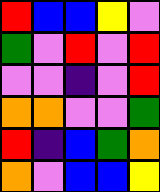[["red", "blue", "blue", "yellow", "violet"], ["green", "violet", "red", "violet", "red"], ["violet", "violet", "indigo", "violet", "red"], ["orange", "orange", "violet", "violet", "green"], ["red", "indigo", "blue", "green", "orange"], ["orange", "violet", "blue", "blue", "yellow"]]